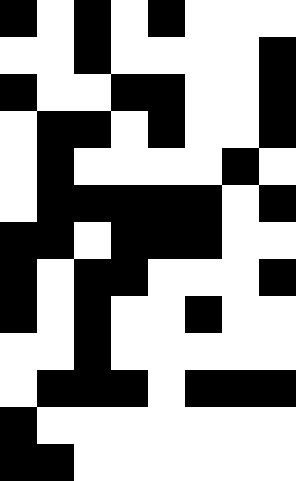[["black", "white", "black", "white", "black", "white", "white", "white"], ["white", "white", "black", "white", "white", "white", "white", "black"], ["black", "white", "white", "black", "black", "white", "white", "black"], ["white", "black", "black", "white", "black", "white", "white", "black"], ["white", "black", "white", "white", "white", "white", "black", "white"], ["white", "black", "black", "black", "black", "black", "white", "black"], ["black", "black", "white", "black", "black", "black", "white", "white"], ["black", "white", "black", "black", "white", "white", "white", "black"], ["black", "white", "black", "white", "white", "black", "white", "white"], ["white", "white", "black", "white", "white", "white", "white", "white"], ["white", "black", "black", "black", "white", "black", "black", "black"], ["black", "white", "white", "white", "white", "white", "white", "white"], ["black", "black", "white", "white", "white", "white", "white", "white"]]